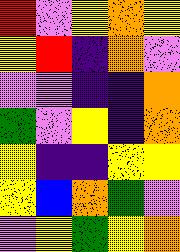[["red", "violet", "yellow", "orange", "yellow"], ["yellow", "red", "indigo", "orange", "violet"], ["violet", "violet", "indigo", "indigo", "orange"], ["green", "violet", "yellow", "indigo", "orange"], ["yellow", "indigo", "indigo", "yellow", "yellow"], ["yellow", "blue", "orange", "green", "violet"], ["violet", "yellow", "green", "yellow", "orange"]]